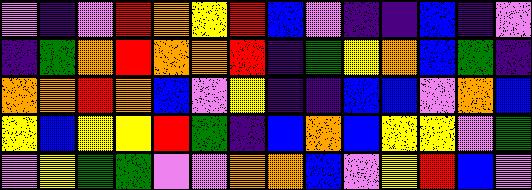[["violet", "indigo", "violet", "red", "orange", "yellow", "red", "blue", "violet", "indigo", "indigo", "blue", "indigo", "violet"], ["indigo", "green", "orange", "red", "orange", "orange", "red", "indigo", "green", "yellow", "orange", "blue", "green", "indigo"], ["orange", "orange", "red", "orange", "blue", "violet", "yellow", "indigo", "indigo", "blue", "blue", "violet", "orange", "blue"], ["yellow", "blue", "yellow", "yellow", "red", "green", "indigo", "blue", "orange", "blue", "yellow", "yellow", "violet", "green"], ["violet", "yellow", "green", "green", "violet", "violet", "orange", "orange", "blue", "violet", "yellow", "red", "blue", "violet"]]